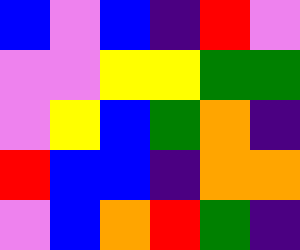[["blue", "violet", "blue", "indigo", "red", "violet"], ["violet", "violet", "yellow", "yellow", "green", "green"], ["violet", "yellow", "blue", "green", "orange", "indigo"], ["red", "blue", "blue", "indigo", "orange", "orange"], ["violet", "blue", "orange", "red", "green", "indigo"]]